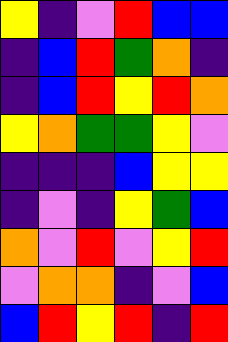[["yellow", "indigo", "violet", "red", "blue", "blue"], ["indigo", "blue", "red", "green", "orange", "indigo"], ["indigo", "blue", "red", "yellow", "red", "orange"], ["yellow", "orange", "green", "green", "yellow", "violet"], ["indigo", "indigo", "indigo", "blue", "yellow", "yellow"], ["indigo", "violet", "indigo", "yellow", "green", "blue"], ["orange", "violet", "red", "violet", "yellow", "red"], ["violet", "orange", "orange", "indigo", "violet", "blue"], ["blue", "red", "yellow", "red", "indigo", "red"]]